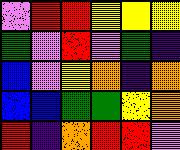[["violet", "red", "red", "yellow", "yellow", "yellow"], ["green", "violet", "red", "violet", "green", "indigo"], ["blue", "violet", "yellow", "orange", "indigo", "orange"], ["blue", "blue", "green", "green", "yellow", "orange"], ["red", "indigo", "orange", "red", "red", "violet"]]